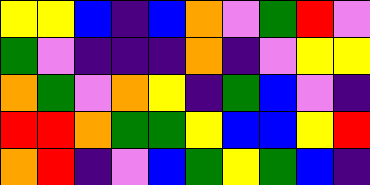[["yellow", "yellow", "blue", "indigo", "blue", "orange", "violet", "green", "red", "violet"], ["green", "violet", "indigo", "indigo", "indigo", "orange", "indigo", "violet", "yellow", "yellow"], ["orange", "green", "violet", "orange", "yellow", "indigo", "green", "blue", "violet", "indigo"], ["red", "red", "orange", "green", "green", "yellow", "blue", "blue", "yellow", "red"], ["orange", "red", "indigo", "violet", "blue", "green", "yellow", "green", "blue", "indigo"]]